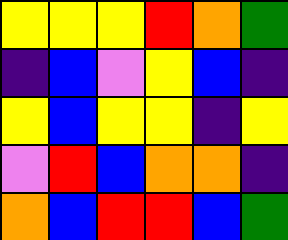[["yellow", "yellow", "yellow", "red", "orange", "green"], ["indigo", "blue", "violet", "yellow", "blue", "indigo"], ["yellow", "blue", "yellow", "yellow", "indigo", "yellow"], ["violet", "red", "blue", "orange", "orange", "indigo"], ["orange", "blue", "red", "red", "blue", "green"]]